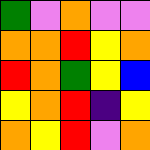[["green", "violet", "orange", "violet", "violet"], ["orange", "orange", "red", "yellow", "orange"], ["red", "orange", "green", "yellow", "blue"], ["yellow", "orange", "red", "indigo", "yellow"], ["orange", "yellow", "red", "violet", "orange"]]